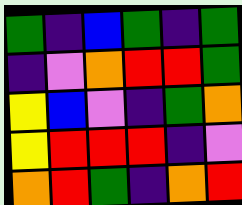[["green", "indigo", "blue", "green", "indigo", "green"], ["indigo", "violet", "orange", "red", "red", "green"], ["yellow", "blue", "violet", "indigo", "green", "orange"], ["yellow", "red", "red", "red", "indigo", "violet"], ["orange", "red", "green", "indigo", "orange", "red"]]